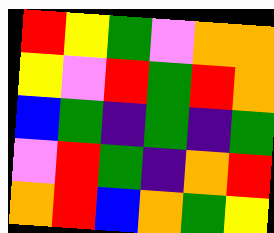[["red", "yellow", "green", "violet", "orange", "orange"], ["yellow", "violet", "red", "green", "red", "orange"], ["blue", "green", "indigo", "green", "indigo", "green"], ["violet", "red", "green", "indigo", "orange", "red"], ["orange", "red", "blue", "orange", "green", "yellow"]]